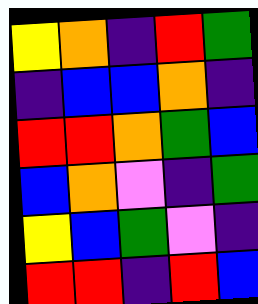[["yellow", "orange", "indigo", "red", "green"], ["indigo", "blue", "blue", "orange", "indigo"], ["red", "red", "orange", "green", "blue"], ["blue", "orange", "violet", "indigo", "green"], ["yellow", "blue", "green", "violet", "indigo"], ["red", "red", "indigo", "red", "blue"]]